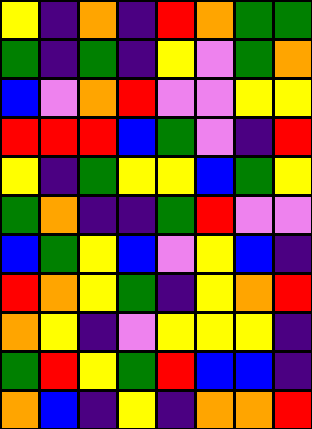[["yellow", "indigo", "orange", "indigo", "red", "orange", "green", "green"], ["green", "indigo", "green", "indigo", "yellow", "violet", "green", "orange"], ["blue", "violet", "orange", "red", "violet", "violet", "yellow", "yellow"], ["red", "red", "red", "blue", "green", "violet", "indigo", "red"], ["yellow", "indigo", "green", "yellow", "yellow", "blue", "green", "yellow"], ["green", "orange", "indigo", "indigo", "green", "red", "violet", "violet"], ["blue", "green", "yellow", "blue", "violet", "yellow", "blue", "indigo"], ["red", "orange", "yellow", "green", "indigo", "yellow", "orange", "red"], ["orange", "yellow", "indigo", "violet", "yellow", "yellow", "yellow", "indigo"], ["green", "red", "yellow", "green", "red", "blue", "blue", "indigo"], ["orange", "blue", "indigo", "yellow", "indigo", "orange", "orange", "red"]]